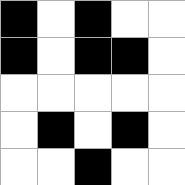[["black", "white", "black", "white", "white"], ["black", "white", "black", "black", "white"], ["white", "white", "white", "white", "white"], ["white", "black", "white", "black", "white"], ["white", "white", "black", "white", "white"]]